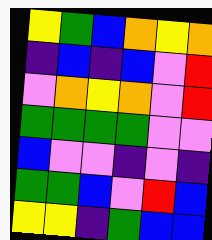[["yellow", "green", "blue", "orange", "yellow", "orange"], ["indigo", "blue", "indigo", "blue", "violet", "red"], ["violet", "orange", "yellow", "orange", "violet", "red"], ["green", "green", "green", "green", "violet", "violet"], ["blue", "violet", "violet", "indigo", "violet", "indigo"], ["green", "green", "blue", "violet", "red", "blue"], ["yellow", "yellow", "indigo", "green", "blue", "blue"]]